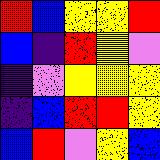[["red", "blue", "yellow", "yellow", "red"], ["blue", "indigo", "red", "yellow", "violet"], ["indigo", "violet", "yellow", "yellow", "yellow"], ["indigo", "blue", "red", "red", "yellow"], ["blue", "red", "violet", "yellow", "blue"]]